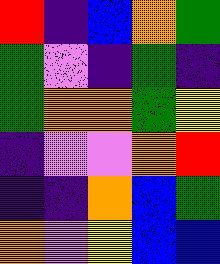[["red", "indigo", "blue", "orange", "green"], ["green", "violet", "indigo", "green", "indigo"], ["green", "orange", "orange", "green", "yellow"], ["indigo", "violet", "violet", "orange", "red"], ["indigo", "indigo", "orange", "blue", "green"], ["orange", "violet", "yellow", "blue", "blue"]]